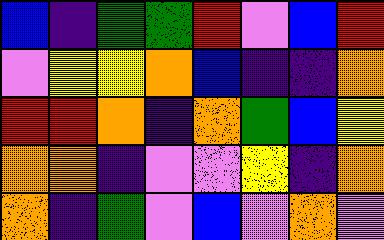[["blue", "indigo", "green", "green", "red", "violet", "blue", "red"], ["violet", "yellow", "yellow", "orange", "blue", "indigo", "indigo", "orange"], ["red", "red", "orange", "indigo", "orange", "green", "blue", "yellow"], ["orange", "orange", "indigo", "violet", "violet", "yellow", "indigo", "orange"], ["orange", "indigo", "green", "violet", "blue", "violet", "orange", "violet"]]